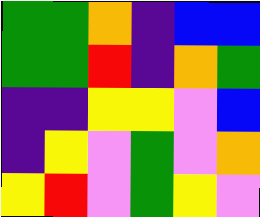[["green", "green", "orange", "indigo", "blue", "blue"], ["green", "green", "red", "indigo", "orange", "green"], ["indigo", "indigo", "yellow", "yellow", "violet", "blue"], ["indigo", "yellow", "violet", "green", "violet", "orange"], ["yellow", "red", "violet", "green", "yellow", "violet"]]